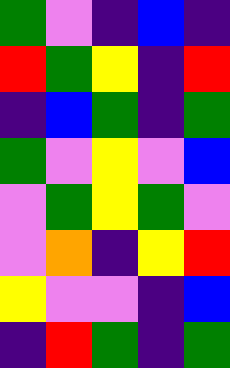[["green", "violet", "indigo", "blue", "indigo"], ["red", "green", "yellow", "indigo", "red"], ["indigo", "blue", "green", "indigo", "green"], ["green", "violet", "yellow", "violet", "blue"], ["violet", "green", "yellow", "green", "violet"], ["violet", "orange", "indigo", "yellow", "red"], ["yellow", "violet", "violet", "indigo", "blue"], ["indigo", "red", "green", "indigo", "green"]]